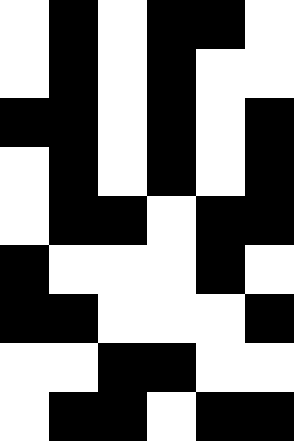[["white", "black", "white", "black", "black", "white"], ["white", "black", "white", "black", "white", "white"], ["black", "black", "white", "black", "white", "black"], ["white", "black", "white", "black", "white", "black"], ["white", "black", "black", "white", "black", "black"], ["black", "white", "white", "white", "black", "white"], ["black", "black", "white", "white", "white", "black"], ["white", "white", "black", "black", "white", "white"], ["white", "black", "black", "white", "black", "black"]]